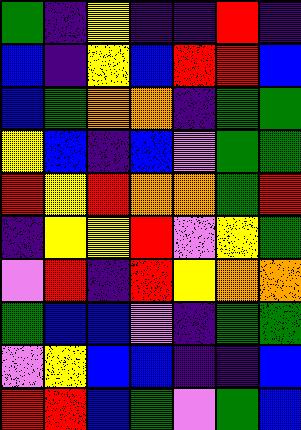[["green", "indigo", "yellow", "indigo", "indigo", "red", "indigo"], ["blue", "indigo", "yellow", "blue", "red", "red", "blue"], ["blue", "green", "orange", "orange", "indigo", "green", "green"], ["yellow", "blue", "indigo", "blue", "violet", "green", "green"], ["red", "yellow", "red", "orange", "orange", "green", "red"], ["indigo", "yellow", "yellow", "red", "violet", "yellow", "green"], ["violet", "red", "indigo", "red", "yellow", "orange", "orange"], ["green", "blue", "blue", "violet", "indigo", "green", "green"], ["violet", "yellow", "blue", "blue", "indigo", "indigo", "blue"], ["red", "red", "blue", "green", "violet", "green", "blue"]]